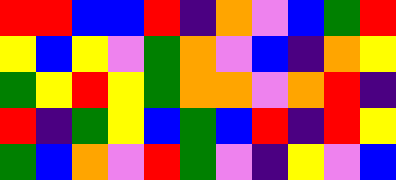[["red", "red", "blue", "blue", "red", "indigo", "orange", "violet", "blue", "green", "red"], ["yellow", "blue", "yellow", "violet", "green", "orange", "violet", "blue", "indigo", "orange", "yellow"], ["green", "yellow", "red", "yellow", "green", "orange", "orange", "violet", "orange", "red", "indigo"], ["red", "indigo", "green", "yellow", "blue", "green", "blue", "red", "indigo", "red", "yellow"], ["green", "blue", "orange", "violet", "red", "green", "violet", "indigo", "yellow", "violet", "blue"]]